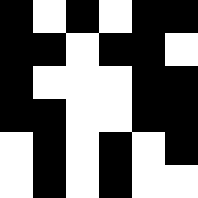[["black", "white", "black", "white", "black", "black"], ["black", "black", "white", "black", "black", "white"], ["black", "white", "white", "white", "black", "black"], ["black", "black", "white", "white", "black", "black"], ["white", "black", "white", "black", "white", "black"], ["white", "black", "white", "black", "white", "white"]]